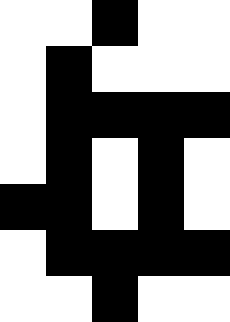[["white", "white", "black", "white", "white"], ["white", "black", "white", "white", "white"], ["white", "black", "black", "black", "black"], ["white", "black", "white", "black", "white"], ["black", "black", "white", "black", "white"], ["white", "black", "black", "black", "black"], ["white", "white", "black", "white", "white"]]